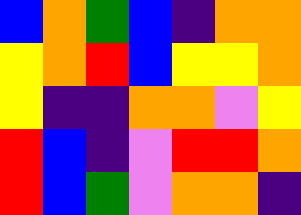[["blue", "orange", "green", "blue", "indigo", "orange", "orange"], ["yellow", "orange", "red", "blue", "yellow", "yellow", "orange"], ["yellow", "indigo", "indigo", "orange", "orange", "violet", "yellow"], ["red", "blue", "indigo", "violet", "red", "red", "orange"], ["red", "blue", "green", "violet", "orange", "orange", "indigo"]]